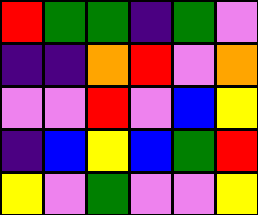[["red", "green", "green", "indigo", "green", "violet"], ["indigo", "indigo", "orange", "red", "violet", "orange"], ["violet", "violet", "red", "violet", "blue", "yellow"], ["indigo", "blue", "yellow", "blue", "green", "red"], ["yellow", "violet", "green", "violet", "violet", "yellow"]]